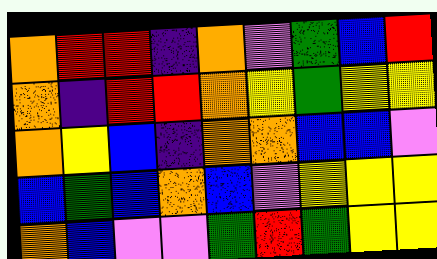[["orange", "red", "red", "indigo", "orange", "violet", "green", "blue", "red"], ["orange", "indigo", "red", "red", "orange", "yellow", "green", "yellow", "yellow"], ["orange", "yellow", "blue", "indigo", "orange", "orange", "blue", "blue", "violet"], ["blue", "green", "blue", "orange", "blue", "violet", "yellow", "yellow", "yellow"], ["orange", "blue", "violet", "violet", "green", "red", "green", "yellow", "yellow"]]